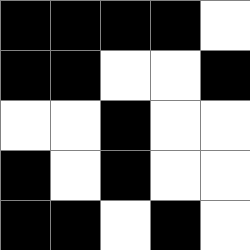[["black", "black", "black", "black", "white"], ["black", "black", "white", "white", "black"], ["white", "white", "black", "white", "white"], ["black", "white", "black", "white", "white"], ["black", "black", "white", "black", "white"]]